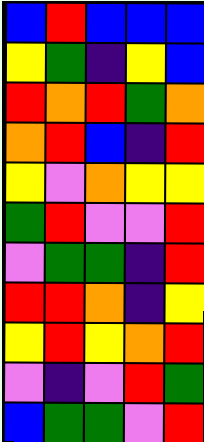[["blue", "red", "blue", "blue", "blue"], ["yellow", "green", "indigo", "yellow", "blue"], ["red", "orange", "red", "green", "orange"], ["orange", "red", "blue", "indigo", "red"], ["yellow", "violet", "orange", "yellow", "yellow"], ["green", "red", "violet", "violet", "red"], ["violet", "green", "green", "indigo", "red"], ["red", "red", "orange", "indigo", "yellow"], ["yellow", "red", "yellow", "orange", "red"], ["violet", "indigo", "violet", "red", "green"], ["blue", "green", "green", "violet", "red"]]